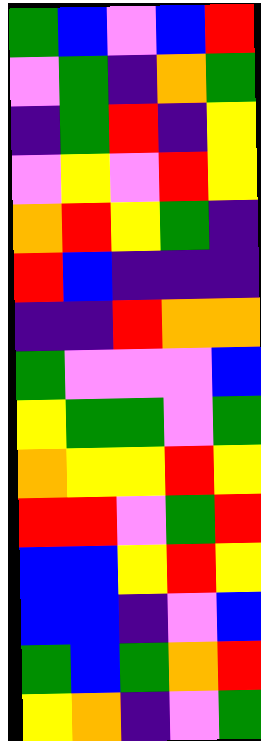[["green", "blue", "violet", "blue", "red"], ["violet", "green", "indigo", "orange", "green"], ["indigo", "green", "red", "indigo", "yellow"], ["violet", "yellow", "violet", "red", "yellow"], ["orange", "red", "yellow", "green", "indigo"], ["red", "blue", "indigo", "indigo", "indigo"], ["indigo", "indigo", "red", "orange", "orange"], ["green", "violet", "violet", "violet", "blue"], ["yellow", "green", "green", "violet", "green"], ["orange", "yellow", "yellow", "red", "yellow"], ["red", "red", "violet", "green", "red"], ["blue", "blue", "yellow", "red", "yellow"], ["blue", "blue", "indigo", "violet", "blue"], ["green", "blue", "green", "orange", "red"], ["yellow", "orange", "indigo", "violet", "green"]]